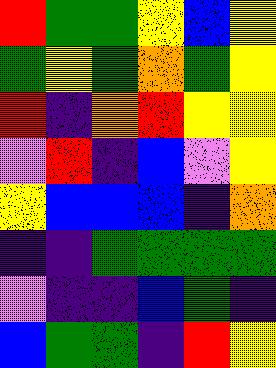[["red", "green", "green", "yellow", "blue", "yellow"], ["green", "yellow", "green", "orange", "green", "yellow"], ["red", "indigo", "orange", "red", "yellow", "yellow"], ["violet", "red", "indigo", "blue", "violet", "yellow"], ["yellow", "blue", "blue", "blue", "indigo", "orange"], ["indigo", "indigo", "green", "green", "green", "green"], ["violet", "indigo", "indigo", "blue", "green", "indigo"], ["blue", "green", "green", "indigo", "red", "yellow"]]